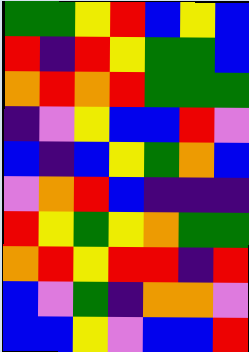[["green", "green", "yellow", "red", "blue", "yellow", "blue"], ["red", "indigo", "red", "yellow", "green", "green", "blue"], ["orange", "red", "orange", "red", "green", "green", "green"], ["indigo", "violet", "yellow", "blue", "blue", "red", "violet"], ["blue", "indigo", "blue", "yellow", "green", "orange", "blue"], ["violet", "orange", "red", "blue", "indigo", "indigo", "indigo"], ["red", "yellow", "green", "yellow", "orange", "green", "green"], ["orange", "red", "yellow", "red", "red", "indigo", "red"], ["blue", "violet", "green", "indigo", "orange", "orange", "violet"], ["blue", "blue", "yellow", "violet", "blue", "blue", "red"]]